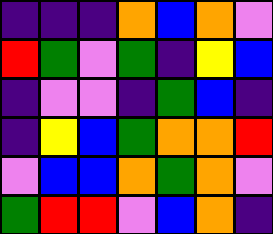[["indigo", "indigo", "indigo", "orange", "blue", "orange", "violet"], ["red", "green", "violet", "green", "indigo", "yellow", "blue"], ["indigo", "violet", "violet", "indigo", "green", "blue", "indigo"], ["indigo", "yellow", "blue", "green", "orange", "orange", "red"], ["violet", "blue", "blue", "orange", "green", "orange", "violet"], ["green", "red", "red", "violet", "blue", "orange", "indigo"]]